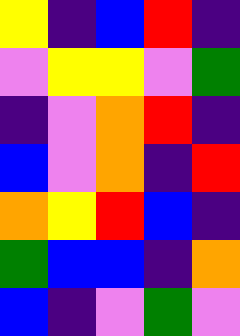[["yellow", "indigo", "blue", "red", "indigo"], ["violet", "yellow", "yellow", "violet", "green"], ["indigo", "violet", "orange", "red", "indigo"], ["blue", "violet", "orange", "indigo", "red"], ["orange", "yellow", "red", "blue", "indigo"], ["green", "blue", "blue", "indigo", "orange"], ["blue", "indigo", "violet", "green", "violet"]]